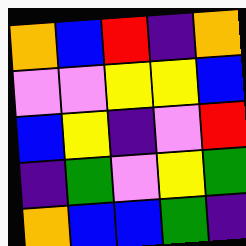[["orange", "blue", "red", "indigo", "orange"], ["violet", "violet", "yellow", "yellow", "blue"], ["blue", "yellow", "indigo", "violet", "red"], ["indigo", "green", "violet", "yellow", "green"], ["orange", "blue", "blue", "green", "indigo"]]